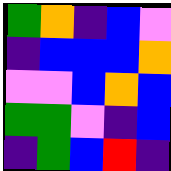[["green", "orange", "indigo", "blue", "violet"], ["indigo", "blue", "blue", "blue", "orange"], ["violet", "violet", "blue", "orange", "blue"], ["green", "green", "violet", "indigo", "blue"], ["indigo", "green", "blue", "red", "indigo"]]